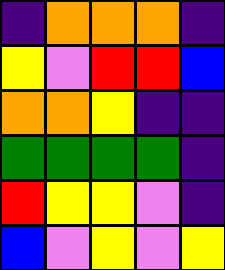[["indigo", "orange", "orange", "orange", "indigo"], ["yellow", "violet", "red", "red", "blue"], ["orange", "orange", "yellow", "indigo", "indigo"], ["green", "green", "green", "green", "indigo"], ["red", "yellow", "yellow", "violet", "indigo"], ["blue", "violet", "yellow", "violet", "yellow"]]